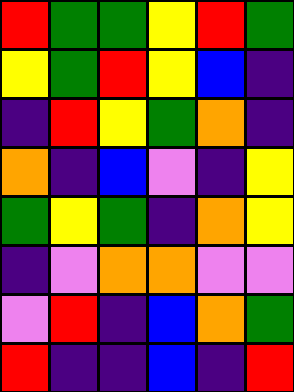[["red", "green", "green", "yellow", "red", "green"], ["yellow", "green", "red", "yellow", "blue", "indigo"], ["indigo", "red", "yellow", "green", "orange", "indigo"], ["orange", "indigo", "blue", "violet", "indigo", "yellow"], ["green", "yellow", "green", "indigo", "orange", "yellow"], ["indigo", "violet", "orange", "orange", "violet", "violet"], ["violet", "red", "indigo", "blue", "orange", "green"], ["red", "indigo", "indigo", "blue", "indigo", "red"]]